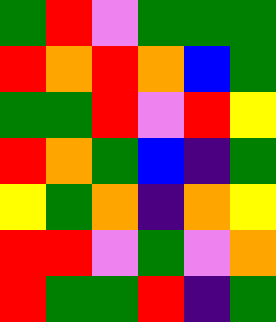[["green", "red", "violet", "green", "green", "green"], ["red", "orange", "red", "orange", "blue", "green"], ["green", "green", "red", "violet", "red", "yellow"], ["red", "orange", "green", "blue", "indigo", "green"], ["yellow", "green", "orange", "indigo", "orange", "yellow"], ["red", "red", "violet", "green", "violet", "orange"], ["red", "green", "green", "red", "indigo", "green"]]